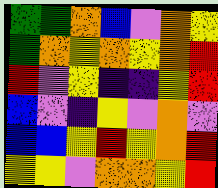[["green", "green", "orange", "blue", "violet", "orange", "yellow"], ["green", "orange", "yellow", "orange", "yellow", "orange", "red"], ["red", "violet", "yellow", "indigo", "indigo", "yellow", "red"], ["blue", "violet", "indigo", "yellow", "violet", "orange", "violet"], ["blue", "blue", "yellow", "red", "yellow", "orange", "red"], ["yellow", "yellow", "violet", "orange", "orange", "yellow", "red"]]